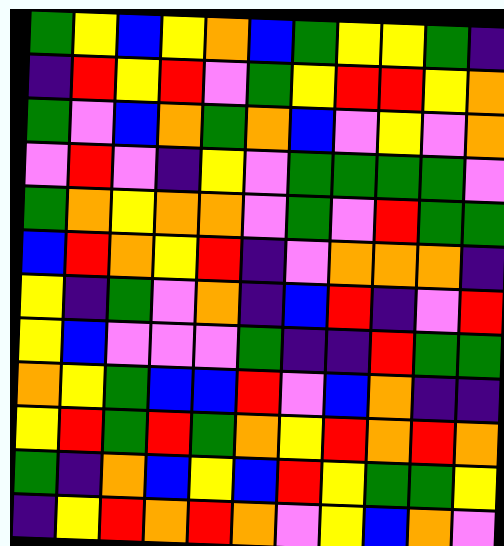[["green", "yellow", "blue", "yellow", "orange", "blue", "green", "yellow", "yellow", "green", "indigo"], ["indigo", "red", "yellow", "red", "violet", "green", "yellow", "red", "red", "yellow", "orange"], ["green", "violet", "blue", "orange", "green", "orange", "blue", "violet", "yellow", "violet", "orange"], ["violet", "red", "violet", "indigo", "yellow", "violet", "green", "green", "green", "green", "violet"], ["green", "orange", "yellow", "orange", "orange", "violet", "green", "violet", "red", "green", "green"], ["blue", "red", "orange", "yellow", "red", "indigo", "violet", "orange", "orange", "orange", "indigo"], ["yellow", "indigo", "green", "violet", "orange", "indigo", "blue", "red", "indigo", "violet", "red"], ["yellow", "blue", "violet", "violet", "violet", "green", "indigo", "indigo", "red", "green", "green"], ["orange", "yellow", "green", "blue", "blue", "red", "violet", "blue", "orange", "indigo", "indigo"], ["yellow", "red", "green", "red", "green", "orange", "yellow", "red", "orange", "red", "orange"], ["green", "indigo", "orange", "blue", "yellow", "blue", "red", "yellow", "green", "green", "yellow"], ["indigo", "yellow", "red", "orange", "red", "orange", "violet", "yellow", "blue", "orange", "violet"]]